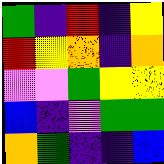[["green", "indigo", "red", "indigo", "yellow"], ["red", "yellow", "orange", "indigo", "orange"], ["violet", "violet", "green", "yellow", "yellow"], ["blue", "indigo", "violet", "green", "green"], ["orange", "green", "indigo", "indigo", "blue"]]